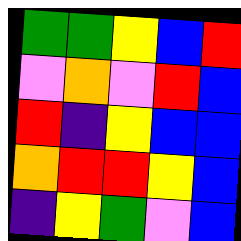[["green", "green", "yellow", "blue", "red"], ["violet", "orange", "violet", "red", "blue"], ["red", "indigo", "yellow", "blue", "blue"], ["orange", "red", "red", "yellow", "blue"], ["indigo", "yellow", "green", "violet", "blue"]]